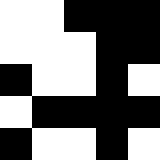[["white", "white", "black", "black", "black"], ["white", "white", "white", "black", "black"], ["black", "white", "white", "black", "white"], ["white", "black", "black", "black", "black"], ["black", "white", "white", "black", "white"]]